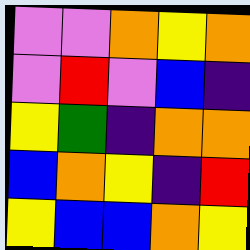[["violet", "violet", "orange", "yellow", "orange"], ["violet", "red", "violet", "blue", "indigo"], ["yellow", "green", "indigo", "orange", "orange"], ["blue", "orange", "yellow", "indigo", "red"], ["yellow", "blue", "blue", "orange", "yellow"]]